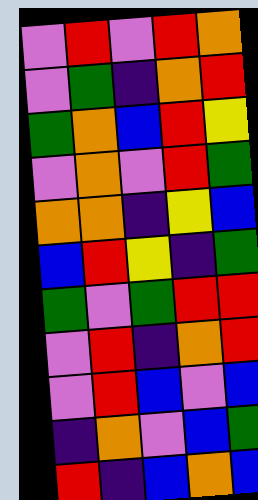[["violet", "red", "violet", "red", "orange"], ["violet", "green", "indigo", "orange", "red"], ["green", "orange", "blue", "red", "yellow"], ["violet", "orange", "violet", "red", "green"], ["orange", "orange", "indigo", "yellow", "blue"], ["blue", "red", "yellow", "indigo", "green"], ["green", "violet", "green", "red", "red"], ["violet", "red", "indigo", "orange", "red"], ["violet", "red", "blue", "violet", "blue"], ["indigo", "orange", "violet", "blue", "green"], ["red", "indigo", "blue", "orange", "blue"]]